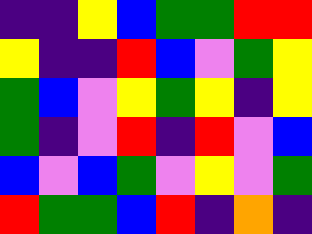[["indigo", "indigo", "yellow", "blue", "green", "green", "red", "red"], ["yellow", "indigo", "indigo", "red", "blue", "violet", "green", "yellow"], ["green", "blue", "violet", "yellow", "green", "yellow", "indigo", "yellow"], ["green", "indigo", "violet", "red", "indigo", "red", "violet", "blue"], ["blue", "violet", "blue", "green", "violet", "yellow", "violet", "green"], ["red", "green", "green", "blue", "red", "indigo", "orange", "indigo"]]